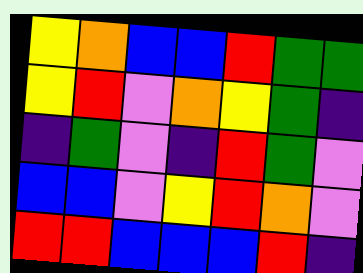[["yellow", "orange", "blue", "blue", "red", "green", "green"], ["yellow", "red", "violet", "orange", "yellow", "green", "indigo"], ["indigo", "green", "violet", "indigo", "red", "green", "violet"], ["blue", "blue", "violet", "yellow", "red", "orange", "violet"], ["red", "red", "blue", "blue", "blue", "red", "indigo"]]